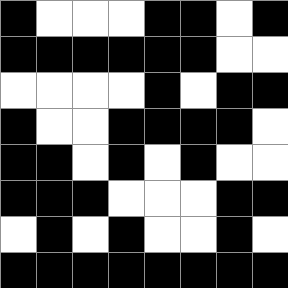[["black", "white", "white", "white", "black", "black", "white", "black"], ["black", "black", "black", "black", "black", "black", "white", "white"], ["white", "white", "white", "white", "black", "white", "black", "black"], ["black", "white", "white", "black", "black", "black", "black", "white"], ["black", "black", "white", "black", "white", "black", "white", "white"], ["black", "black", "black", "white", "white", "white", "black", "black"], ["white", "black", "white", "black", "white", "white", "black", "white"], ["black", "black", "black", "black", "black", "black", "black", "black"]]